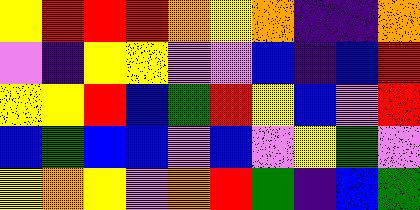[["yellow", "red", "red", "red", "orange", "yellow", "orange", "indigo", "indigo", "orange"], ["violet", "indigo", "yellow", "yellow", "violet", "violet", "blue", "indigo", "blue", "red"], ["yellow", "yellow", "red", "blue", "green", "red", "yellow", "blue", "violet", "red"], ["blue", "green", "blue", "blue", "violet", "blue", "violet", "yellow", "green", "violet"], ["yellow", "orange", "yellow", "violet", "orange", "red", "green", "indigo", "blue", "green"]]